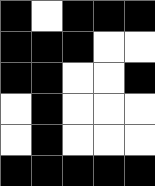[["black", "white", "black", "black", "black"], ["black", "black", "black", "white", "white"], ["black", "black", "white", "white", "black"], ["white", "black", "white", "white", "white"], ["white", "black", "white", "white", "white"], ["black", "black", "black", "black", "black"]]